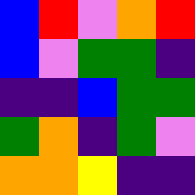[["blue", "red", "violet", "orange", "red"], ["blue", "violet", "green", "green", "indigo"], ["indigo", "indigo", "blue", "green", "green"], ["green", "orange", "indigo", "green", "violet"], ["orange", "orange", "yellow", "indigo", "indigo"]]